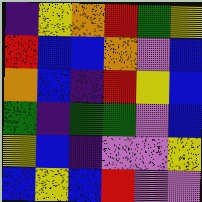[["indigo", "yellow", "orange", "red", "green", "yellow"], ["red", "blue", "blue", "orange", "violet", "blue"], ["orange", "blue", "indigo", "red", "yellow", "blue"], ["green", "indigo", "green", "green", "violet", "blue"], ["yellow", "blue", "indigo", "violet", "violet", "yellow"], ["blue", "yellow", "blue", "red", "violet", "violet"]]